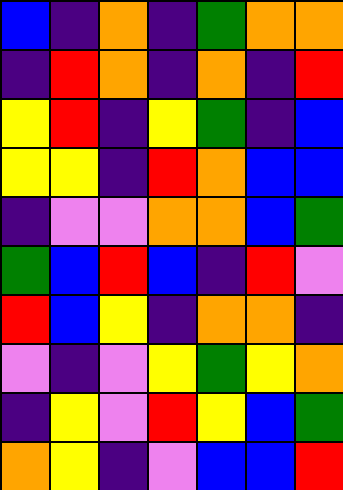[["blue", "indigo", "orange", "indigo", "green", "orange", "orange"], ["indigo", "red", "orange", "indigo", "orange", "indigo", "red"], ["yellow", "red", "indigo", "yellow", "green", "indigo", "blue"], ["yellow", "yellow", "indigo", "red", "orange", "blue", "blue"], ["indigo", "violet", "violet", "orange", "orange", "blue", "green"], ["green", "blue", "red", "blue", "indigo", "red", "violet"], ["red", "blue", "yellow", "indigo", "orange", "orange", "indigo"], ["violet", "indigo", "violet", "yellow", "green", "yellow", "orange"], ["indigo", "yellow", "violet", "red", "yellow", "blue", "green"], ["orange", "yellow", "indigo", "violet", "blue", "blue", "red"]]